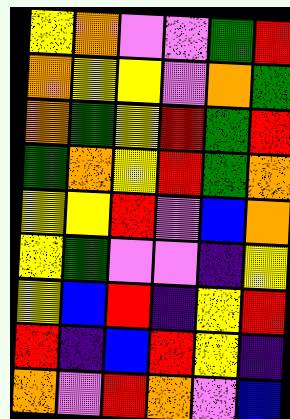[["yellow", "orange", "violet", "violet", "green", "red"], ["orange", "yellow", "yellow", "violet", "orange", "green"], ["orange", "green", "yellow", "red", "green", "red"], ["green", "orange", "yellow", "red", "green", "orange"], ["yellow", "yellow", "red", "violet", "blue", "orange"], ["yellow", "green", "violet", "violet", "indigo", "yellow"], ["yellow", "blue", "red", "indigo", "yellow", "red"], ["red", "indigo", "blue", "red", "yellow", "indigo"], ["orange", "violet", "red", "orange", "violet", "blue"]]